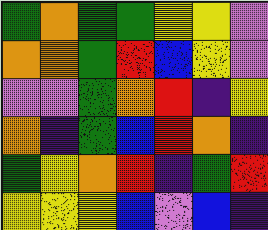[["green", "orange", "green", "green", "yellow", "yellow", "violet"], ["orange", "orange", "green", "red", "blue", "yellow", "violet"], ["violet", "violet", "green", "orange", "red", "indigo", "yellow"], ["orange", "indigo", "green", "blue", "red", "orange", "indigo"], ["green", "yellow", "orange", "red", "indigo", "green", "red"], ["yellow", "yellow", "yellow", "blue", "violet", "blue", "indigo"]]